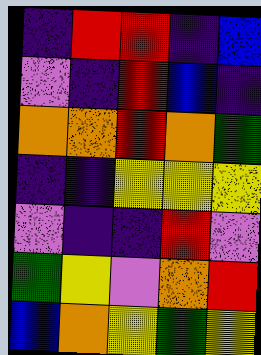[["indigo", "red", "red", "indigo", "blue"], ["violet", "indigo", "red", "blue", "indigo"], ["orange", "orange", "red", "orange", "green"], ["indigo", "indigo", "yellow", "yellow", "yellow"], ["violet", "indigo", "indigo", "red", "violet"], ["green", "yellow", "violet", "orange", "red"], ["blue", "orange", "yellow", "green", "yellow"]]